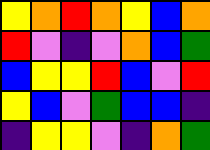[["yellow", "orange", "red", "orange", "yellow", "blue", "orange"], ["red", "violet", "indigo", "violet", "orange", "blue", "green"], ["blue", "yellow", "yellow", "red", "blue", "violet", "red"], ["yellow", "blue", "violet", "green", "blue", "blue", "indigo"], ["indigo", "yellow", "yellow", "violet", "indigo", "orange", "green"]]